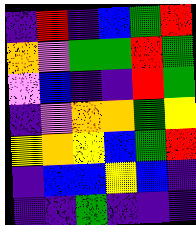[["indigo", "red", "indigo", "blue", "green", "red"], ["orange", "violet", "green", "green", "red", "green"], ["violet", "blue", "indigo", "indigo", "red", "green"], ["indigo", "violet", "orange", "orange", "green", "yellow"], ["yellow", "orange", "yellow", "blue", "green", "red"], ["indigo", "blue", "blue", "yellow", "blue", "indigo"], ["indigo", "indigo", "green", "indigo", "indigo", "indigo"]]